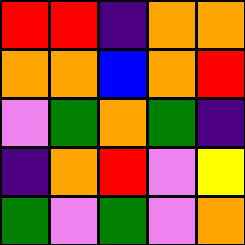[["red", "red", "indigo", "orange", "orange"], ["orange", "orange", "blue", "orange", "red"], ["violet", "green", "orange", "green", "indigo"], ["indigo", "orange", "red", "violet", "yellow"], ["green", "violet", "green", "violet", "orange"]]